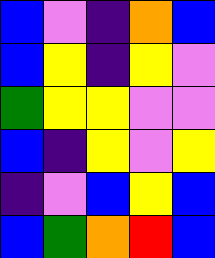[["blue", "violet", "indigo", "orange", "blue"], ["blue", "yellow", "indigo", "yellow", "violet"], ["green", "yellow", "yellow", "violet", "violet"], ["blue", "indigo", "yellow", "violet", "yellow"], ["indigo", "violet", "blue", "yellow", "blue"], ["blue", "green", "orange", "red", "blue"]]